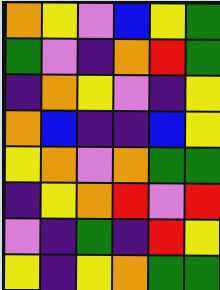[["orange", "yellow", "violet", "blue", "yellow", "green"], ["green", "violet", "indigo", "orange", "red", "green"], ["indigo", "orange", "yellow", "violet", "indigo", "yellow"], ["orange", "blue", "indigo", "indigo", "blue", "yellow"], ["yellow", "orange", "violet", "orange", "green", "green"], ["indigo", "yellow", "orange", "red", "violet", "red"], ["violet", "indigo", "green", "indigo", "red", "yellow"], ["yellow", "indigo", "yellow", "orange", "green", "green"]]